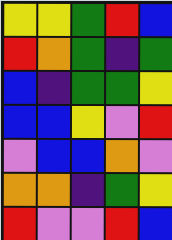[["yellow", "yellow", "green", "red", "blue"], ["red", "orange", "green", "indigo", "green"], ["blue", "indigo", "green", "green", "yellow"], ["blue", "blue", "yellow", "violet", "red"], ["violet", "blue", "blue", "orange", "violet"], ["orange", "orange", "indigo", "green", "yellow"], ["red", "violet", "violet", "red", "blue"]]